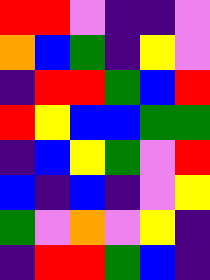[["red", "red", "violet", "indigo", "indigo", "violet"], ["orange", "blue", "green", "indigo", "yellow", "violet"], ["indigo", "red", "red", "green", "blue", "red"], ["red", "yellow", "blue", "blue", "green", "green"], ["indigo", "blue", "yellow", "green", "violet", "red"], ["blue", "indigo", "blue", "indigo", "violet", "yellow"], ["green", "violet", "orange", "violet", "yellow", "indigo"], ["indigo", "red", "red", "green", "blue", "indigo"]]